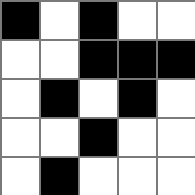[["black", "white", "black", "white", "white"], ["white", "white", "black", "black", "black"], ["white", "black", "white", "black", "white"], ["white", "white", "black", "white", "white"], ["white", "black", "white", "white", "white"]]